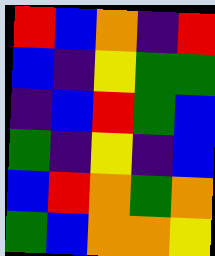[["red", "blue", "orange", "indigo", "red"], ["blue", "indigo", "yellow", "green", "green"], ["indigo", "blue", "red", "green", "blue"], ["green", "indigo", "yellow", "indigo", "blue"], ["blue", "red", "orange", "green", "orange"], ["green", "blue", "orange", "orange", "yellow"]]